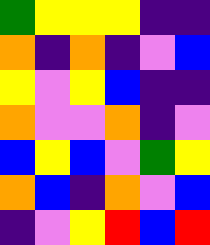[["green", "yellow", "yellow", "yellow", "indigo", "indigo"], ["orange", "indigo", "orange", "indigo", "violet", "blue"], ["yellow", "violet", "yellow", "blue", "indigo", "indigo"], ["orange", "violet", "violet", "orange", "indigo", "violet"], ["blue", "yellow", "blue", "violet", "green", "yellow"], ["orange", "blue", "indigo", "orange", "violet", "blue"], ["indigo", "violet", "yellow", "red", "blue", "red"]]